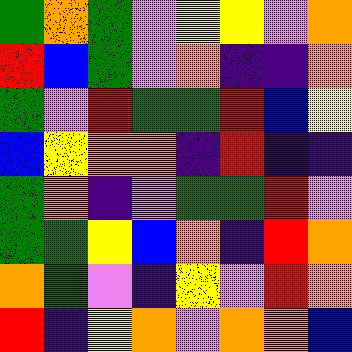[["green", "orange", "green", "violet", "yellow", "yellow", "violet", "orange"], ["red", "blue", "green", "violet", "orange", "indigo", "indigo", "orange"], ["green", "violet", "red", "green", "green", "red", "blue", "yellow"], ["blue", "yellow", "orange", "orange", "indigo", "red", "indigo", "indigo"], ["green", "orange", "indigo", "violet", "green", "green", "red", "violet"], ["green", "green", "yellow", "blue", "orange", "indigo", "red", "orange"], ["orange", "green", "violet", "indigo", "yellow", "violet", "red", "orange"], ["red", "indigo", "yellow", "orange", "violet", "orange", "orange", "blue"]]